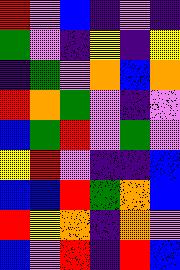[["red", "violet", "blue", "indigo", "violet", "indigo"], ["green", "violet", "indigo", "yellow", "indigo", "yellow"], ["indigo", "green", "violet", "orange", "blue", "orange"], ["red", "orange", "green", "violet", "indigo", "violet"], ["blue", "green", "red", "violet", "green", "violet"], ["yellow", "red", "violet", "indigo", "indigo", "blue"], ["blue", "blue", "red", "green", "orange", "blue"], ["red", "yellow", "orange", "indigo", "orange", "violet"], ["blue", "violet", "red", "indigo", "red", "blue"]]